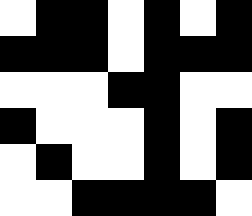[["white", "black", "black", "white", "black", "white", "black"], ["black", "black", "black", "white", "black", "black", "black"], ["white", "white", "white", "black", "black", "white", "white"], ["black", "white", "white", "white", "black", "white", "black"], ["white", "black", "white", "white", "black", "white", "black"], ["white", "white", "black", "black", "black", "black", "white"]]